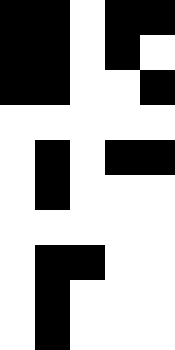[["black", "black", "white", "black", "black"], ["black", "black", "white", "black", "white"], ["black", "black", "white", "white", "black"], ["white", "white", "white", "white", "white"], ["white", "black", "white", "black", "black"], ["white", "black", "white", "white", "white"], ["white", "white", "white", "white", "white"], ["white", "black", "black", "white", "white"], ["white", "black", "white", "white", "white"], ["white", "black", "white", "white", "white"]]